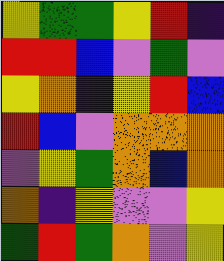[["yellow", "green", "green", "yellow", "red", "indigo"], ["red", "red", "blue", "violet", "green", "violet"], ["yellow", "orange", "indigo", "yellow", "red", "blue"], ["red", "blue", "violet", "orange", "orange", "orange"], ["violet", "yellow", "green", "orange", "blue", "orange"], ["orange", "indigo", "yellow", "violet", "violet", "yellow"], ["green", "red", "green", "orange", "violet", "yellow"]]